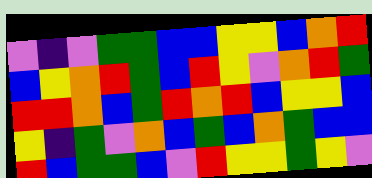[["violet", "indigo", "violet", "green", "green", "blue", "blue", "yellow", "yellow", "blue", "orange", "red"], ["blue", "yellow", "orange", "red", "green", "blue", "red", "yellow", "violet", "orange", "red", "green"], ["red", "red", "orange", "blue", "green", "red", "orange", "red", "blue", "yellow", "yellow", "blue"], ["yellow", "indigo", "green", "violet", "orange", "blue", "green", "blue", "orange", "green", "blue", "blue"], ["red", "blue", "green", "green", "blue", "violet", "red", "yellow", "yellow", "green", "yellow", "violet"]]